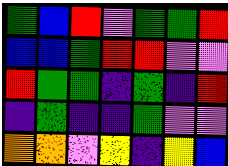[["green", "blue", "red", "violet", "green", "green", "red"], ["blue", "blue", "green", "red", "red", "violet", "violet"], ["red", "green", "green", "indigo", "green", "indigo", "red"], ["indigo", "green", "indigo", "indigo", "green", "violet", "violet"], ["orange", "orange", "violet", "yellow", "indigo", "yellow", "blue"]]